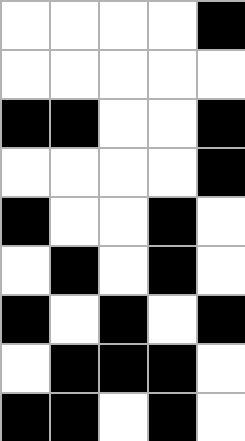[["white", "white", "white", "white", "black"], ["white", "white", "white", "white", "white"], ["black", "black", "white", "white", "black"], ["white", "white", "white", "white", "black"], ["black", "white", "white", "black", "white"], ["white", "black", "white", "black", "white"], ["black", "white", "black", "white", "black"], ["white", "black", "black", "black", "white"], ["black", "black", "white", "black", "white"]]